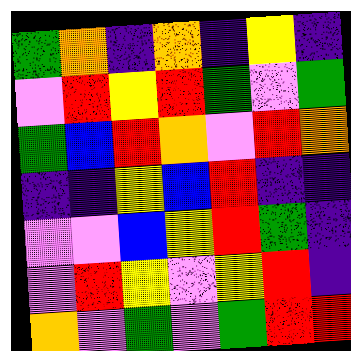[["green", "orange", "indigo", "orange", "indigo", "yellow", "indigo"], ["violet", "red", "yellow", "red", "green", "violet", "green"], ["green", "blue", "red", "orange", "violet", "red", "orange"], ["indigo", "indigo", "yellow", "blue", "red", "indigo", "indigo"], ["violet", "violet", "blue", "yellow", "red", "green", "indigo"], ["violet", "red", "yellow", "violet", "yellow", "red", "indigo"], ["orange", "violet", "green", "violet", "green", "red", "red"]]